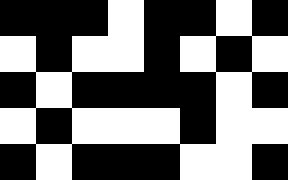[["black", "black", "black", "white", "black", "black", "white", "black"], ["white", "black", "white", "white", "black", "white", "black", "white"], ["black", "white", "black", "black", "black", "black", "white", "black"], ["white", "black", "white", "white", "white", "black", "white", "white"], ["black", "white", "black", "black", "black", "white", "white", "black"]]